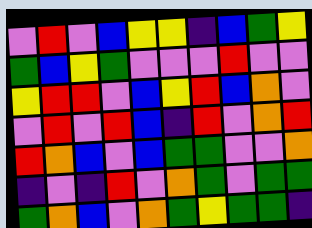[["violet", "red", "violet", "blue", "yellow", "yellow", "indigo", "blue", "green", "yellow"], ["green", "blue", "yellow", "green", "violet", "violet", "violet", "red", "violet", "violet"], ["yellow", "red", "red", "violet", "blue", "yellow", "red", "blue", "orange", "violet"], ["violet", "red", "violet", "red", "blue", "indigo", "red", "violet", "orange", "red"], ["red", "orange", "blue", "violet", "blue", "green", "green", "violet", "violet", "orange"], ["indigo", "violet", "indigo", "red", "violet", "orange", "green", "violet", "green", "green"], ["green", "orange", "blue", "violet", "orange", "green", "yellow", "green", "green", "indigo"]]